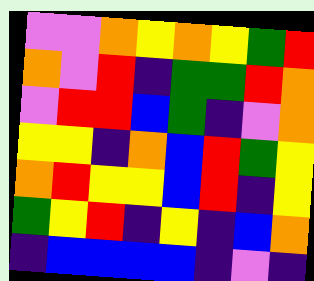[["violet", "violet", "orange", "yellow", "orange", "yellow", "green", "red"], ["orange", "violet", "red", "indigo", "green", "green", "red", "orange"], ["violet", "red", "red", "blue", "green", "indigo", "violet", "orange"], ["yellow", "yellow", "indigo", "orange", "blue", "red", "green", "yellow"], ["orange", "red", "yellow", "yellow", "blue", "red", "indigo", "yellow"], ["green", "yellow", "red", "indigo", "yellow", "indigo", "blue", "orange"], ["indigo", "blue", "blue", "blue", "blue", "indigo", "violet", "indigo"]]